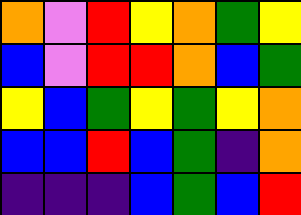[["orange", "violet", "red", "yellow", "orange", "green", "yellow"], ["blue", "violet", "red", "red", "orange", "blue", "green"], ["yellow", "blue", "green", "yellow", "green", "yellow", "orange"], ["blue", "blue", "red", "blue", "green", "indigo", "orange"], ["indigo", "indigo", "indigo", "blue", "green", "blue", "red"]]